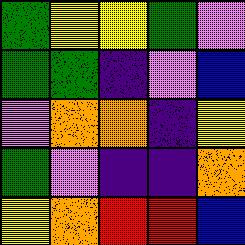[["green", "yellow", "yellow", "green", "violet"], ["green", "green", "indigo", "violet", "blue"], ["violet", "orange", "orange", "indigo", "yellow"], ["green", "violet", "indigo", "indigo", "orange"], ["yellow", "orange", "red", "red", "blue"]]